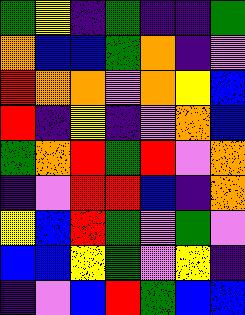[["green", "yellow", "indigo", "green", "indigo", "indigo", "green"], ["orange", "blue", "blue", "green", "orange", "indigo", "violet"], ["red", "orange", "orange", "violet", "orange", "yellow", "blue"], ["red", "indigo", "yellow", "indigo", "violet", "orange", "blue"], ["green", "orange", "red", "green", "red", "violet", "orange"], ["indigo", "violet", "red", "red", "blue", "indigo", "orange"], ["yellow", "blue", "red", "green", "violet", "green", "violet"], ["blue", "blue", "yellow", "green", "violet", "yellow", "indigo"], ["indigo", "violet", "blue", "red", "green", "blue", "blue"]]